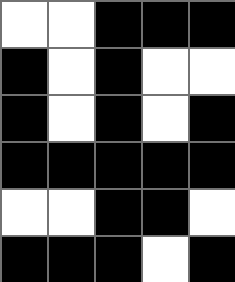[["white", "white", "black", "black", "black"], ["black", "white", "black", "white", "white"], ["black", "white", "black", "white", "black"], ["black", "black", "black", "black", "black"], ["white", "white", "black", "black", "white"], ["black", "black", "black", "white", "black"]]